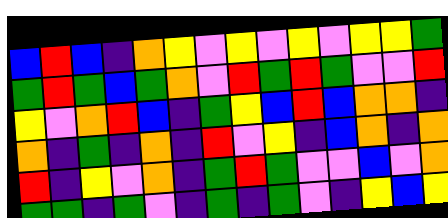[["blue", "red", "blue", "indigo", "orange", "yellow", "violet", "yellow", "violet", "yellow", "violet", "yellow", "yellow", "green"], ["green", "red", "green", "blue", "green", "orange", "violet", "red", "green", "red", "green", "violet", "violet", "red"], ["yellow", "violet", "orange", "red", "blue", "indigo", "green", "yellow", "blue", "red", "blue", "orange", "orange", "indigo"], ["orange", "indigo", "green", "indigo", "orange", "indigo", "red", "violet", "yellow", "indigo", "blue", "orange", "indigo", "orange"], ["red", "indigo", "yellow", "violet", "orange", "indigo", "green", "red", "green", "violet", "violet", "blue", "violet", "orange"], ["green", "green", "indigo", "green", "violet", "indigo", "green", "indigo", "green", "violet", "indigo", "yellow", "blue", "yellow"]]